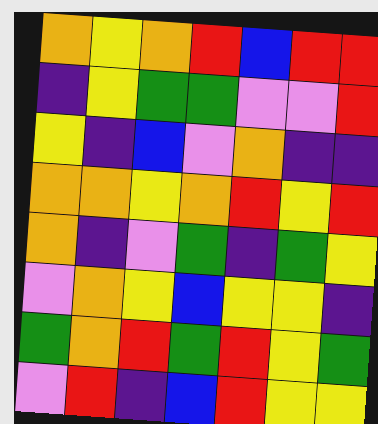[["orange", "yellow", "orange", "red", "blue", "red", "red"], ["indigo", "yellow", "green", "green", "violet", "violet", "red"], ["yellow", "indigo", "blue", "violet", "orange", "indigo", "indigo"], ["orange", "orange", "yellow", "orange", "red", "yellow", "red"], ["orange", "indigo", "violet", "green", "indigo", "green", "yellow"], ["violet", "orange", "yellow", "blue", "yellow", "yellow", "indigo"], ["green", "orange", "red", "green", "red", "yellow", "green"], ["violet", "red", "indigo", "blue", "red", "yellow", "yellow"]]